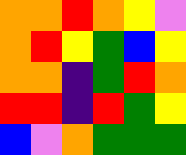[["orange", "orange", "red", "orange", "yellow", "violet"], ["orange", "red", "yellow", "green", "blue", "yellow"], ["orange", "orange", "indigo", "green", "red", "orange"], ["red", "red", "indigo", "red", "green", "yellow"], ["blue", "violet", "orange", "green", "green", "green"]]